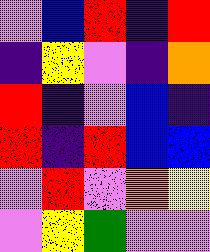[["violet", "blue", "red", "indigo", "red"], ["indigo", "yellow", "violet", "indigo", "orange"], ["red", "indigo", "violet", "blue", "indigo"], ["red", "indigo", "red", "blue", "blue"], ["violet", "red", "violet", "orange", "yellow"], ["violet", "yellow", "green", "violet", "violet"]]